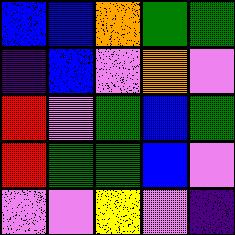[["blue", "blue", "orange", "green", "green"], ["indigo", "blue", "violet", "orange", "violet"], ["red", "violet", "green", "blue", "green"], ["red", "green", "green", "blue", "violet"], ["violet", "violet", "yellow", "violet", "indigo"]]